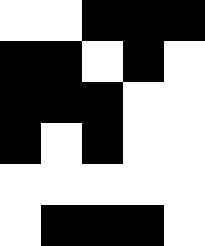[["white", "white", "black", "black", "black"], ["black", "black", "white", "black", "white"], ["black", "black", "black", "white", "white"], ["black", "white", "black", "white", "white"], ["white", "white", "white", "white", "white"], ["white", "black", "black", "black", "white"]]